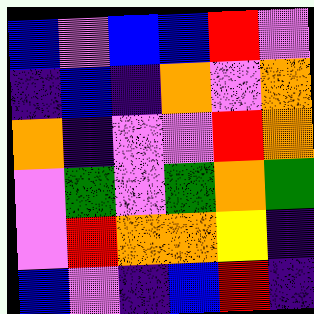[["blue", "violet", "blue", "blue", "red", "violet"], ["indigo", "blue", "indigo", "orange", "violet", "orange"], ["orange", "indigo", "violet", "violet", "red", "orange"], ["violet", "green", "violet", "green", "orange", "green"], ["violet", "red", "orange", "orange", "yellow", "indigo"], ["blue", "violet", "indigo", "blue", "red", "indigo"]]